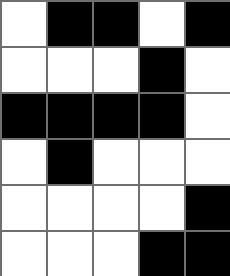[["white", "black", "black", "white", "black"], ["white", "white", "white", "black", "white"], ["black", "black", "black", "black", "white"], ["white", "black", "white", "white", "white"], ["white", "white", "white", "white", "black"], ["white", "white", "white", "black", "black"]]